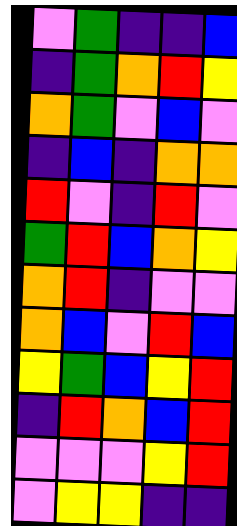[["violet", "green", "indigo", "indigo", "blue"], ["indigo", "green", "orange", "red", "yellow"], ["orange", "green", "violet", "blue", "violet"], ["indigo", "blue", "indigo", "orange", "orange"], ["red", "violet", "indigo", "red", "violet"], ["green", "red", "blue", "orange", "yellow"], ["orange", "red", "indigo", "violet", "violet"], ["orange", "blue", "violet", "red", "blue"], ["yellow", "green", "blue", "yellow", "red"], ["indigo", "red", "orange", "blue", "red"], ["violet", "violet", "violet", "yellow", "red"], ["violet", "yellow", "yellow", "indigo", "indigo"]]